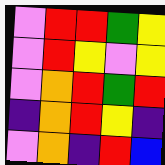[["violet", "red", "red", "green", "yellow"], ["violet", "red", "yellow", "violet", "yellow"], ["violet", "orange", "red", "green", "red"], ["indigo", "orange", "red", "yellow", "indigo"], ["violet", "orange", "indigo", "red", "blue"]]